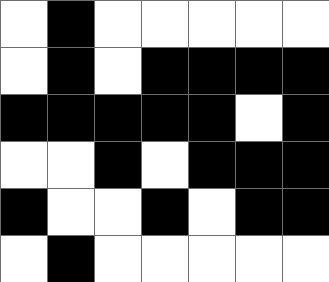[["white", "black", "white", "white", "white", "white", "white"], ["white", "black", "white", "black", "black", "black", "black"], ["black", "black", "black", "black", "black", "white", "black"], ["white", "white", "black", "white", "black", "black", "black"], ["black", "white", "white", "black", "white", "black", "black"], ["white", "black", "white", "white", "white", "white", "white"]]